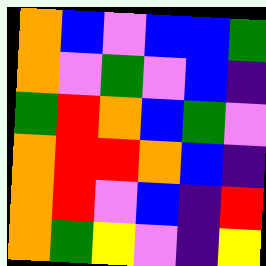[["orange", "blue", "violet", "blue", "blue", "green"], ["orange", "violet", "green", "violet", "blue", "indigo"], ["green", "red", "orange", "blue", "green", "violet"], ["orange", "red", "red", "orange", "blue", "indigo"], ["orange", "red", "violet", "blue", "indigo", "red"], ["orange", "green", "yellow", "violet", "indigo", "yellow"]]